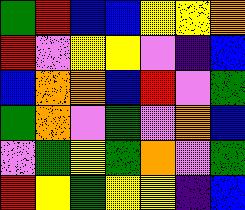[["green", "red", "blue", "blue", "yellow", "yellow", "orange"], ["red", "violet", "yellow", "yellow", "violet", "indigo", "blue"], ["blue", "orange", "orange", "blue", "red", "violet", "green"], ["green", "orange", "violet", "green", "violet", "orange", "blue"], ["violet", "green", "yellow", "green", "orange", "violet", "green"], ["red", "yellow", "green", "yellow", "yellow", "indigo", "blue"]]